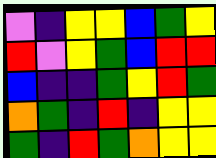[["violet", "indigo", "yellow", "yellow", "blue", "green", "yellow"], ["red", "violet", "yellow", "green", "blue", "red", "red"], ["blue", "indigo", "indigo", "green", "yellow", "red", "green"], ["orange", "green", "indigo", "red", "indigo", "yellow", "yellow"], ["green", "indigo", "red", "green", "orange", "yellow", "yellow"]]